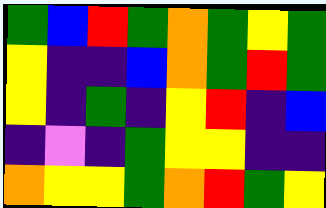[["green", "blue", "red", "green", "orange", "green", "yellow", "green"], ["yellow", "indigo", "indigo", "blue", "orange", "green", "red", "green"], ["yellow", "indigo", "green", "indigo", "yellow", "red", "indigo", "blue"], ["indigo", "violet", "indigo", "green", "yellow", "yellow", "indigo", "indigo"], ["orange", "yellow", "yellow", "green", "orange", "red", "green", "yellow"]]